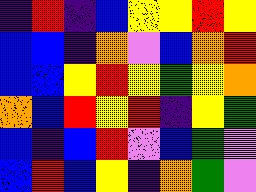[["indigo", "red", "indigo", "blue", "yellow", "yellow", "red", "yellow"], ["blue", "blue", "indigo", "orange", "violet", "blue", "orange", "red"], ["blue", "blue", "yellow", "red", "yellow", "green", "yellow", "orange"], ["orange", "blue", "red", "yellow", "red", "indigo", "yellow", "green"], ["blue", "indigo", "blue", "red", "violet", "blue", "green", "violet"], ["blue", "red", "blue", "yellow", "indigo", "orange", "green", "violet"]]